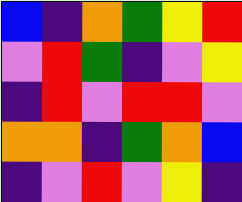[["blue", "indigo", "orange", "green", "yellow", "red"], ["violet", "red", "green", "indigo", "violet", "yellow"], ["indigo", "red", "violet", "red", "red", "violet"], ["orange", "orange", "indigo", "green", "orange", "blue"], ["indigo", "violet", "red", "violet", "yellow", "indigo"]]